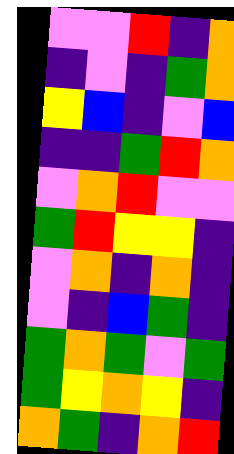[["violet", "violet", "red", "indigo", "orange"], ["indigo", "violet", "indigo", "green", "orange"], ["yellow", "blue", "indigo", "violet", "blue"], ["indigo", "indigo", "green", "red", "orange"], ["violet", "orange", "red", "violet", "violet"], ["green", "red", "yellow", "yellow", "indigo"], ["violet", "orange", "indigo", "orange", "indigo"], ["violet", "indigo", "blue", "green", "indigo"], ["green", "orange", "green", "violet", "green"], ["green", "yellow", "orange", "yellow", "indigo"], ["orange", "green", "indigo", "orange", "red"]]